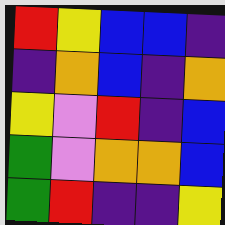[["red", "yellow", "blue", "blue", "indigo"], ["indigo", "orange", "blue", "indigo", "orange"], ["yellow", "violet", "red", "indigo", "blue"], ["green", "violet", "orange", "orange", "blue"], ["green", "red", "indigo", "indigo", "yellow"]]